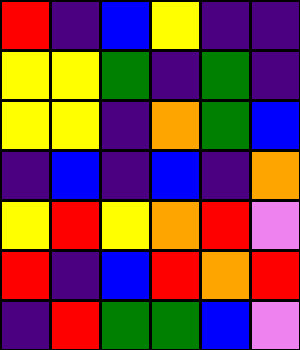[["red", "indigo", "blue", "yellow", "indigo", "indigo"], ["yellow", "yellow", "green", "indigo", "green", "indigo"], ["yellow", "yellow", "indigo", "orange", "green", "blue"], ["indigo", "blue", "indigo", "blue", "indigo", "orange"], ["yellow", "red", "yellow", "orange", "red", "violet"], ["red", "indigo", "blue", "red", "orange", "red"], ["indigo", "red", "green", "green", "blue", "violet"]]